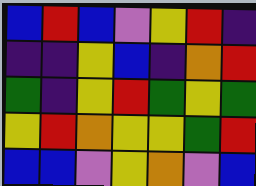[["blue", "red", "blue", "violet", "yellow", "red", "indigo"], ["indigo", "indigo", "yellow", "blue", "indigo", "orange", "red"], ["green", "indigo", "yellow", "red", "green", "yellow", "green"], ["yellow", "red", "orange", "yellow", "yellow", "green", "red"], ["blue", "blue", "violet", "yellow", "orange", "violet", "blue"]]